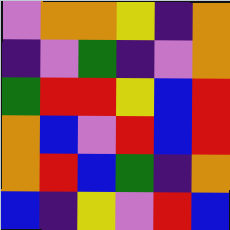[["violet", "orange", "orange", "yellow", "indigo", "orange"], ["indigo", "violet", "green", "indigo", "violet", "orange"], ["green", "red", "red", "yellow", "blue", "red"], ["orange", "blue", "violet", "red", "blue", "red"], ["orange", "red", "blue", "green", "indigo", "orange"], ["blue", "indigo", "yellow", "violet", "red", "blue"]]